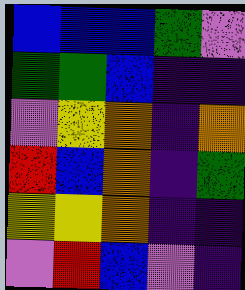[["blue", "blue", "blue", "green", "violet"], ["green", "green", "blue", "indigo", "indigo"], ["violet", "yellow", "orange", "indigo", "orange"], ["red", "blue", "orange", "indigo", "green"], ["yellow", "yellow", "orange", "indigo", "indigo"], ["violet", "red", "blue", "violet", "indigo"]]